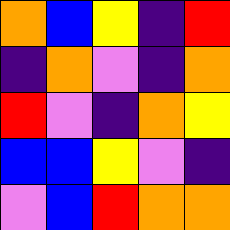[["orange", "blue", "yellow", "indigo", "red"], ["indigo", "orange", "violet", "indigo", "orange"], ["red", "violet", "indigo", "orange", "yellow"], ["blue", "blue", "yellow", "violet", "indigo"], ["violet", "blue", "red", "orange", "orange"]]